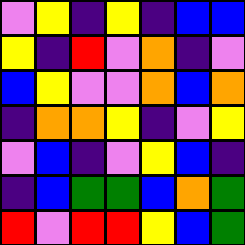[["violet", "yellow", "indigo", "yellow", "indigo", "blue", "blue"], ["yellow", "indigo", "red", "violet", "orange", "indigo", "violet"], ["blue", "yellow", "violet", "violet", "orange", "blue", "orange"], ["indigo", "orange", "orange", "yellow", "indigo", "violet", "yellow"], ["violet", "blue", "indigo", "violet", "yellow", "blue", "indigo"], ["indigo", "blue", "green", "green", "blue", "orange", "green"], ["red", "violet", "red", "red", "yellow", "blue", "green"]]